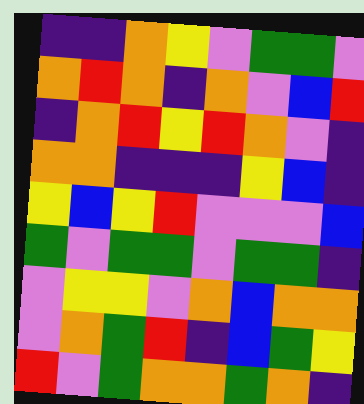[["indigo", "indigo", "orange", "yellow", "violet", "green", "green", "violet"], ["orange", "red", "orange", "indigo", "orange", "violet", "blue", "red"], ["indigo", "orange", "red", "yellow", "red", "orange", "violet", "indigo"], ["orange", "orange", "indigo", "indigo", "indigo", "yellow", "blue", "indigo"], ["yellow", "blue", "yellow", "red", "violet", "violet", "violet", "blue"], ["green", "violet", "green", "green", "violet", "green", "green", "indigo"], ["violet", "yellow", "yellow", "violet", "orange", "blue", "orange", "orange"], ["violet", "orange", "green", "red", "indigo", "blue", "green", "yellow"], ["red", "violet", "green", "orange", "orange", "green", "orange", "indigo"]]